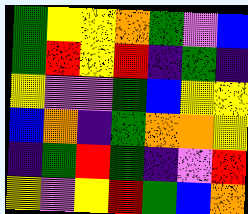[["green", "yellow", "yellow", "orange", "green", "violet", "blue"], ["green", "red", "yellow", "red", "indigo", "green", "indigo"], ["yellow", "violet", "violet", "green", "blue", "yellow", "yellow"], ["blue", "orange", "indigo", "green", "orange", "orange", "yellow"], ["indigo", "green", "red", "green", "indigo", "violet", "red"], ["yellow", "violet", "yellow", "red", "green", "blue", "orange"]]